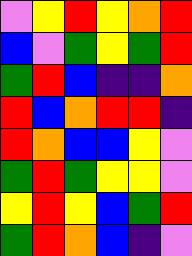[["violet", "yellow", "red", "yellow", "orange", "red"], ["blue", "violet", "green", "yellow", "green", "red"], ["green", "red", "blue", "indigo", "indigo", "orange"], ["red", "blue", "orange", "red", "red", "indigo"], ["red", "orange", "blue", "blue", "yellow", "violet"], ["green", "red", "green", "yellow", "yellow", "violet"], ["yellow", "red", "yellow", "blue", "green", "red"], ["green", "red", "orange", "blue", "indigo", "violet"]]